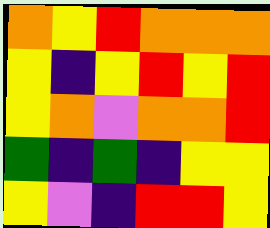[["orange", "yellow", "red", "orange", "orange", "orange"], ["yellow", "indigo", "yellow", "red", "yellow", "red"], ["yellow", "orange", "violet", "orange", "orange", "red"], ["green", "indigo", "green", "indigo", "yellow", "yellow"], ["yellow", "violet", "indigo", "red", "red", "yellow"]]